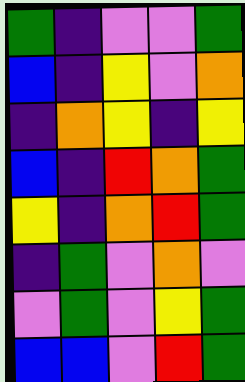[["green", "indigo", "violet", "violet", "green"], ["blue", "indigo", "yellow", "violet", "orange"], ["indigo", "orange", "yellow", "indigo", "yellow"], ["blue", "indigo", "red", "orange", "green"], ["yellow", "indigo", "orange", "red", "green"], ["indigo", "green", "violet", "orange", "violet"], ["violet", "green", "violet", "yellow", "green"], ["blue", "blue", "violet", "red", "green"]]